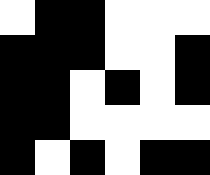[["white", "black", "black", "white", "white", "white"], ["black", "black", "black", "white", "white", "black"], ["black", "black", "white", "black", "white", "black"], ["black", "black", "white", "white", "white", "white"], ["black", "white", "black", "white", "black", "black"]]